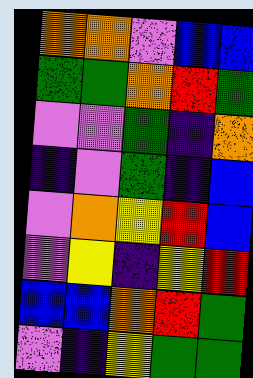[["orange", "orange", "violet", "blue", "blue"], ["green", "green", "orange", "red", "green"], ["violet", "violet", "green", "indigo", "orange"], ["indigo", "violet", "green", "indigo", "blue"], ["violet", "orange", "yellow", "red", "blue"], ["violet", "yellow", "indigo", "yellow", "red"], ["blue", "blue", "orange", "red", "green"], ["violet", "indigo", "yellow", "green", "green"]]